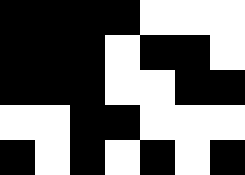[["black", "black", "black", "black", "white", "white", "white"], ["black", "black", "black", "white", "black", "black", "white"], ["black", "black", "black", "white", "white", "black", "black"], ["white", "white", "black", "black", "white", "white", "white"], ["black", "white", "black", "white", "black", "white", "black"]]